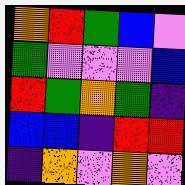[["orange", "red", "green", "blue", "violet"], ["green", "violet", "violet", "violet", "blue"], ["red", "green", "orange", "green", "indigo"], ["blue", "blue", "indigo", "red", "red"], ["indigo", "orange", "violet", "orange", "violet"]]